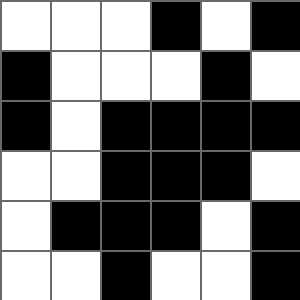[["white", "white", "white", "black", "white", "black"], ["black", "white", "white", "white", "black", "white"], ["black", "white", "black", "black", "black", "black"], ["white", "white", "black", "black", "black", "white"], ["white", "black", "black", "black", "white", "black"], ["white", "white", "black", "white", "white", "black"]]